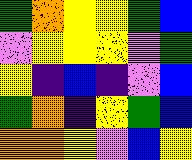[["green", "orange", "yellow", "yellow", "green", "blue"], ["violet", "yellow", "yellow", "yellow", "violet", "green"], ["yellow", "indigo", "blue", "indigo", "violet", "blue"], ["green", "orange", "indigo", "yellow", "green", "blue"], ["orange", "orange", "yellow", "violet", "blue", "yellow"]]